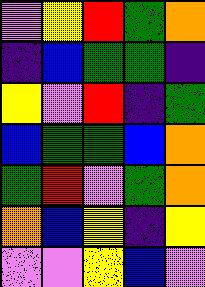[["violet", "yellow", "red", "green", "orange"], ["indigo", "blue", "green", "green", "indigo"], ["yellow", "violet", "red", "indigo", "green"], ["blue", "green", "green", "blue", "orange"], ["green", "red", "violet", "green", "orange"], ["orange", "blue", "yellow", "indigo", "yellow"], ["violet", "violet", "yellow", "blue", "violet"]]